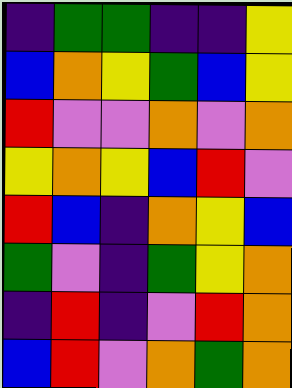[["indigo", "green", "green", "indigo", "indigo", "yellow"], ["blue", "orange", "yellow", "green", "blue", "yellow"], ["red", "violet", "violet", "orange", "violet", "orange"], ["yellow", "orange", "yellow", "blue", "red", "violet"], ["red", "blue", "indigo", "orange", "yellow", "blue"], ["green", "violet", "indigo", "green", "yellow", "orange"], ["indigo", "red", "indigo", "violet", "red", "orange"], ["blue", "red", "violet", "orange", "green", "orange"]]